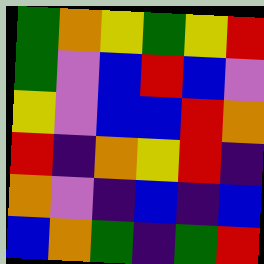[["green", "orange", "yellow", "green", "yellow", "red"], ["green", "violet", "blue", "red", "blue", "violet"], ["yellow", "violet", "blue", "blue", "red", "orange"], ["red", "indigo", "orange", "yellow", "red", "indigo"], ["orange", "violet", "indigo", "blue", "indigo", "blue"], ["blue", "orange", "green", "indigo", "green", "red"]]